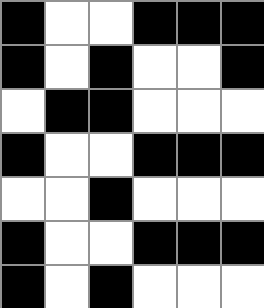[["black", "white", "white", "black", "black", "black"], ["black", "white", "black", "white", "white", "black"], ["white", "black", "black", "white", "white", "white"], ["black", "white", "white", "black", "black", "black"], ["white", "white", "black", "white", "white", "white"], ["black", "white", "white", "black", "black", "black"], ["black", "white", "black", "white", "white", "white"]]